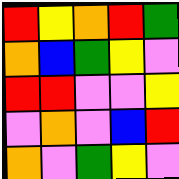[["red", "yellow", "orange", "red", "green"], ["orange", "blue", "green", "yellow", "violet"], ["red", "red", "violet", "violet", "yellow"], ["violet", "orange", "violet", "blue", "red"], ["orange", "violet", "green", "yellow", "violet"]]